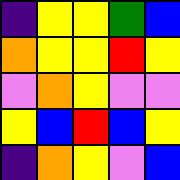[["indigo", "yellow", "yellow", "green", "blue"], ["orange", "yellow", "yellow", "red", "yellow"], ["violet", "orange", "yellow", "violet", "violet"], ["yellow", "blue", "red", "blue", "yellow"], ["indigo", "orange", "yellow", "violet", "blue"]]